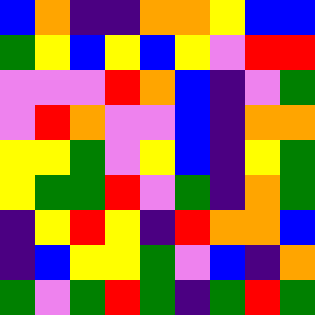[["blue", "orange", "indigo", "indigo", "orange", "orange", "yellow", "blue", "blue"], ["green", "yellow", "blue", "yellow", "blue", "yellow", "violet", "red", "red"], ["violet", "violet", "violet", "red", "orange", "blue", "indigo", "violet", "green"], ["violet", "red", "orange", "violet", "violet", "blue", "indigo", "orange", "orange"], ["yellow", "yellow", "green", "violet", "yellow", "blue", "indigo", "yellow", "green"], ["yellow", "green", "green", "red", "violet", "green", "indigo", "orange", "green"], ["indigo", "yellow", "red", "yellow", "indigo", "red", "orange", "orange", "blue"], ["indigo", "blue", "yellow", "yellow", "green", "violet", "blue", "indigo", "orange"], ["green", "violet", "green", "red", "green", "indigo", "green", "red", "green"]]